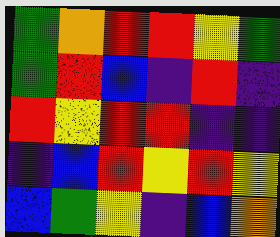[["green", "orange", "red", "red", "yellow", "green"], ["green", "red", "blue", "indigo", "red", "indigo"], ["red", "yellow", "red", "red", "indigo", "indigo"], ["indigo", "blue", "red", "yellow", "red", "yellow"], ["blue", "green", "yellow", "indigo", "blue", "orange"]]